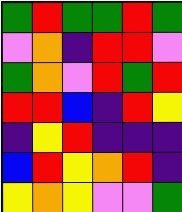[["green", "red", "green", "green", "red", "green"], ["violet", "orange", "indigo", "red", "red", "violet"], ["green", "orange", "violet", "red", "green", "red"], ["red", "red", "blue", "indigo", "red", "yellow"], ["indigo", "yellow", "red", "indigo", "indigo", "indigo"], ["blue", "red", "yellow", "orange", "red", "indigo"], ["yellow", "orange", "yellow", "violet", "violet", "green"]]